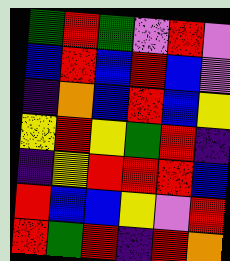[["green", "red", "green", "violet", "red", "violet"], ["blue", "red", "blue", "red", "blue", "violet"], ["indigo", "orange", "blue", "red", "blue", "yellow"], ["yellow", "red", "yellow", "green", "red", "indigo"], ["indigo", "yellow", "red", "red", "red", "blue"], ["red", "blue", "blue", "yellow", "violet", "red"], ["red", "green", "red", "indigo", "red", "orange"]]